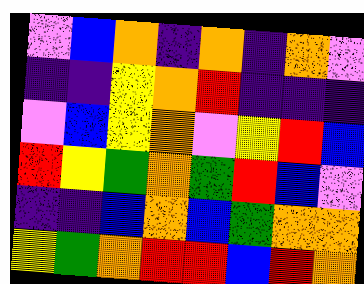[["violet", "blue", "orange", "indigo", "orange", "indigo", "orange", "violet"], ["indigo", "indigo", "yellow", "orange", "red", "indigo", "indigo", "indigo"], ["violet", "blue", "yellow", "orange", "violet", "yellow", "red", "blue"], ["red", "yellow", "green", "orange", "green", "red", "blue", "violet"], ["indigo", "indigo", "blue", "orange", "blue", "green", "orange", "orange"], ["yellow", "green", "orange", "red", "red", "blue", "red", "orange"]]